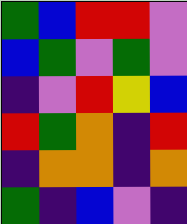[["green", "blue", "red", "red", "violet"], ["blue", "green", "violet", "green", "violet"], ["indigo", "violet", "red", "yellow", "blue"], ["red", "green", "orange", "indigo", "red"], ["indigo", "orange", "orange", "indigo", "orange"], ["green", "indigo", "blue", "violet", "indigo"]]